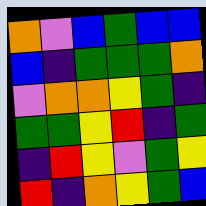[["orange", "violet", "blue", "green", "blue", "blue"], ["blue", "indigo", "green", "green", "green", "orange"], ["violet", "orange", "orange", "yellow", "green", "indigo"], ["green", "green", "yellow", "red", "indigo", "green"], ["indigo", "red", "yellow", "violet", "green", "yellow"], ["red", "indigo", "orange", "yellow", "green", "blue"]]